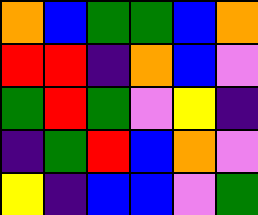[["orange", "blue", "green", "green", "blue", "orange"], ["red", "red", "indigo", "orange", "blue", "violet"], ["green", "red", "green", "violet", "yellow", "indigo"], ["indigo", "green", "red", "blue", "orange", "violet"], ["yellow", "indigo", "blue", "blue", "violet", "green"]]